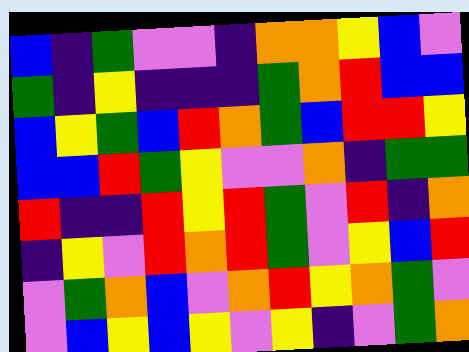[["blue", "indigo", "green", "violet", "violet", "indigo", "orange", "orange", "yellow", "blue", "violet"], ["green", "indigo", "yellow", "indigo", "indigo", "indigo", "green", "orange", "red", "blue", "blue"], ["blue", "yellow", "green", "blue", "red", "orange", "green", "blue", "red", "red", "yellow"], ["blue", "blue", "red", "green", "yellow", "violet", "violet", "orange", "indigo", "green", "green"], ["red", "indigo", "indigo", "red", "yellow", "red", "green", "violet", "red", "indigo", "orange"], ["indigo", "yellow", "violet", "red", "orange", "red", "green", "violet", "yellow", "blue", "red"], ["violet", "green", "orange", "blue", "violet", "orange", "red", "yellow", "orange", "green", "violet"], ["violet", "blue", "yellow", "blue", "yellow", "violet", "yellow", "indigo", "violet", "green", "orange"]]